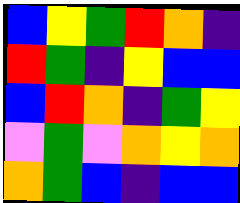[["blue", "yellow", "green", "red", "orange", "indigo"], ["red", "green", "indigo", "yellow", "blue", "blue"], ["blue", "red", "orange", "indigo", "green", "yellow"], ["violet", "green", "violet", "orange", "yellow", "orange"], ["orange", "green", "blue", "indigo", "blue", "blue"]]